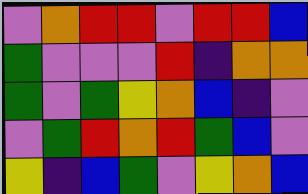[["violet", "orange", "red", "red", "violet", "red", "red", "blue"], ["green", "violet", "violet", "violet", "red", "indigo", "orange", "orange"], ["green", "violet", "green", "yellow", "orange", "blue", "indigo", "violet"], ["violet", "green", "red", "orange", "red", "green", "blue", "violet"], ["yellow", "indigo", "blue", "green", "violet", "yellow", "orange", "blue"]]